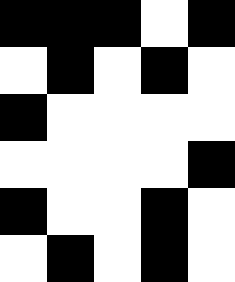[["black", "black", "black", "white", "black"], ["white", "black", "white", "black", "white"], ["black", "white", "white", "white", "white"], ["white", "white", "white", "white", "black"], ["black", "white", "white", "black", "white"], ["white", "black", "white", "black", "white"]]